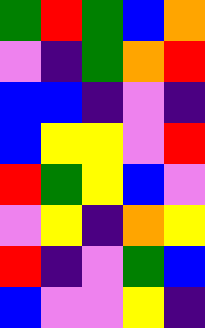[["green", "red", "green", "blue", "orange"], ["violet", "indigo", "green", "orange", "red"], ["blue", "blue", "indigo", "violet", "indigo"], ["blue", "yellow", "yellow", "violet", "red"], ["red", "green", "yellow", "blue", "violet"], ["violet", "yellow", "indigo", "orange", "yellow"], ["red", "indigo", "violet", "green", "blue"], ["blue", "violet", "violet", "yellow", "indigo"]]